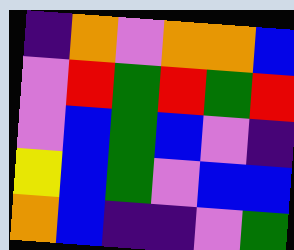[["indigo", "orange", "violet", "orange", "orange", "blue"], ["violet", "red", "green", "red", "green", "red"], ["violet", "blue", "green", "blue", "violet", "indigo"], ["yellow", "blue", "green", "violet", "blue", "blue"], ["orange", "blue", "indigo", "indigo", "violet", "green"]]